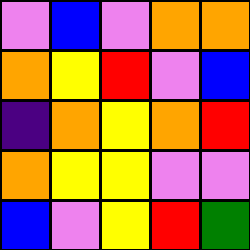[["violet", "blue", "violet", "orange", "orange"], ["orange", "yellow", "red", "violet", "blue"], ["indigo", "orange", "yellow", "orange", "red"], ["orange", "yellow", "yellow", "violet", "violet"], ["blue", "violet", "yellow", "red", "green"]]